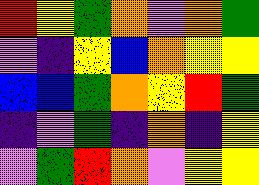[["red", "yellow", "green", "orange", "violet", "orange", "green"], ["violet", "indigo", "yellow", "blue", "orange", "yellow", "yellow"], ["blue", "blue", "green", "orange", "yellow", "red", "green"], ["indigo", "violet", "green", "indigo", "orange", "indigo", "yellow"], ["violet", "green", "red", "orange", "violet", "yellow", "yellow"]]